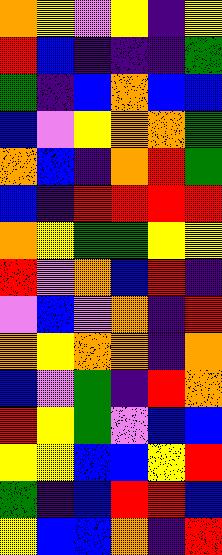[["orange", "yellow", "violet", "yellow", "indigo", "yellow"], ["red", "blue", "indigo", "indigo", "indigo", "green"], ["green", "indigo", "blue", "orange", "blue", "blue"], ["blue", "violet", "yellow", "orange", "orange", "green"], ["orange", "blue", "indigo", "orange", "red", "green"], ["blue", "indigo", "red", "red", "red", "red"], ["orange", "yellow", "green", "green", "yellow", "yellow"], ["red", "violet", "orange", "blue", "red", "indigo"], ["violet", "blue", "violet", "orange", "indigo", "red"], ["orange", "yellow", "orange", "orange", "indigo", "orange"], ["blue", "violet", "green", "indigo", "red", "orange"], ["red", "yellow", "green", "violet", "blue", "blue"], ["yellow", "yellow", "blue", "blue", "yellow", "red"], ["green", "indigo", "blue", "red", "red", "blue"], ["yellow", "blue", "blue", "orange", "indigo", "red"]]